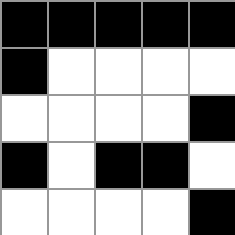[["black", "black", "black", "black", "black"], ["black", "white", "white", "white", "white"], ["white", "white", "white", "white", "black"], ["black", "white", "black", "black", "white"], ["white", "white", "white", "white", "black"]]